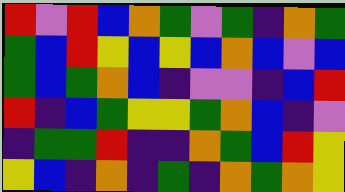[["red", "violet", "red", "blue", "orange", "green", "violet", "green", "indigo", "orange", "green"], ["green", "blue", "red", "yellow", "blue", "yellow", "blue", "orange", "blue", "violet", "blue"], ["green", "blue", "green", "orange", "blue", "indigo", "violet", "violet", "indigo", "blue", "red"], ["red", "indigo", "blue", "green", "yellow", "yellow", "green", "orange", "blue", "indigo", "violet"], ["indigo", "green", "green", "red", "indigo", "indigo", "orange", "green", "blue", "red", "yellow"], ["yellow", "blue", "indigo", "orange", "indigo", "green", "indigo", "orange", "green", "orange", "yellow"]]